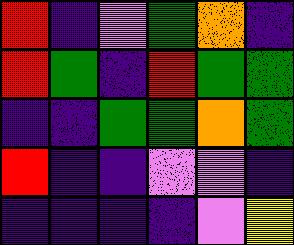[["red", "indigo", "violet", "green", "orange", "indigo"], ["red", "green", "indigo", "red", "green", "green"], ["indigo", "indigo", "green", "green", "orange", "green"], ["red", "indigo", "indigo", "violet", "violet", "indigo"], ["indigo", "indigo", "indigo", "indigo", "violet", "yellow"]]